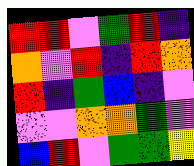[["red", "red", "violet", "green", "red", "indigo"], ["orange", "violet", "red", "indigo", "red", "orange"], ["red", "indigo", "green", "blue", "indigo", "violet"], ["violet", "violet", "orange", "orange", "green", "violet"], ["blue", "red", "violet", "green", "green", "yellow"]]